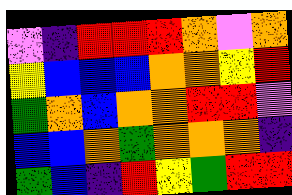[["violet", "indigo", "red", "red", "red", "orange", "violet", "orange"], ["yellow", "blue", "blue", "blue", "orange", "orange", "yellow", "red"], ["green", "orange", "blue", "orange", "orange", "red", "red", "violet"], ["blue", "blue", "orange", "green", "orange", "orange", "orange", "indigo"], ["green", "blue", "indigo", "red", "yellow", "green", "red", "red"]]